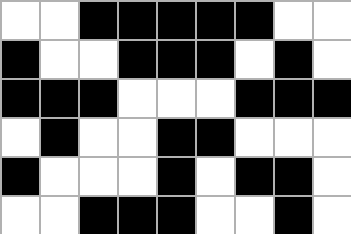[["white", "white", "black", "black", "black", "black", "black", "white", "white"], ["black", "white", "white", "black", "black", "black", "white", "black", "white"], ["black", "black", "black", "white", "white", "white", "black", "black", "black"], ["white", "black", "white", "white", "black", "black", "white", "white", "white"], ["black", "white", "white", "white", "black", "white", "black", "black", "white"], ["white", "white", "black", "black", "black", "white", "white", "black", "white"]]